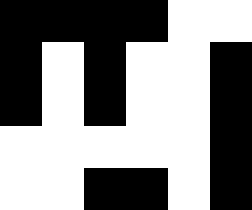[["black", "black", "black", "black", "white", "white"], ["black", "white", "black", "white", "white", "black"], ["black", "white", "black", "white", "white", "black"], ["white", "white", "white", "white", "white", "black"], ["white", "white", "black", "black", "white", "black"]]